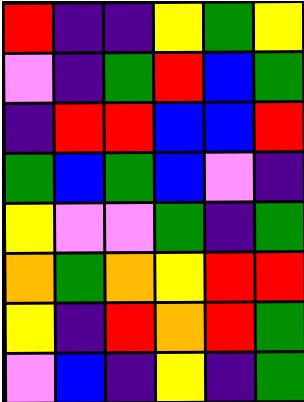[["red", "indigo", "indigo", "yellow", "green", "yellow"], ["violet", "indigo", "green", "red", "blue", "green"], ["indigo", "red", "red", "blue", "blue", "red"], ["green", "blue", "green", "blue", "violet", "indigo"], ["yellow", "violet", "violet", "green", "indigo", "green"], ["orange", "green", "orange", "yellow", "red", "red"], ["yellow", "indigo", "red", "orange", "red", "green"], ["violet", "blue", "indigo", "yellow", "indigo", "green"]]